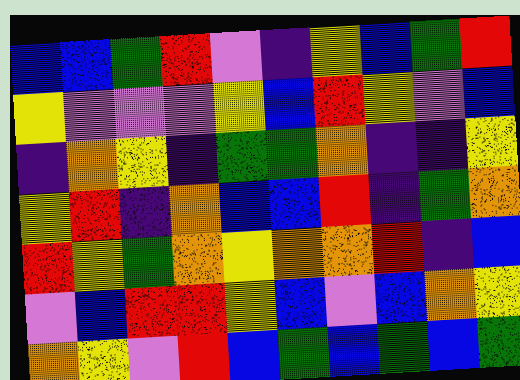[["blue", "blue", "green", "red", "violet", "indigo", "yellow", "blue", "green", "red"], ["yellow", "violet", "violet", "violet", "yellow", "blue", "red", "yellow", "violet", "blue"], ["indigo", "orange", "yellow", "indigo", "green", "green", "orange", "indigo", "indigo", "yellow"], ["yellow", "red", "indigo", "orange", "blue", "blue", "red", "indigo", "green", "orange"], ["red", "yellow", "green", "orange", "yellow", "orange", "orange", "red", "indigo", "blue"], ["violet", "blue", "red", "red", "yellow", "blue", "violet", "blue", "orange", "yellow"], ["orange", "yellow", "violet", "red", "blue", "green", "blue", "green", "blue", "green"]]